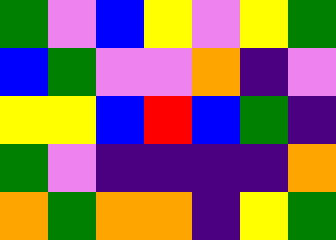[["green", "violet", "blue", "yellow", "violet", "yellow", "green"], ["blue", "green", "violet", "violet", "orange", "indigo", "violet"], ["yellow", "yellow", "blue", "red", "blue", "green", "indigo"], ["green", "violet", "indigo", "indigo", "indigo", "indigo", "orange"], ["orange", "green", "orange", "orange", "indigo", "yellow", "green"]]